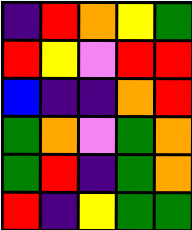[["indigo", "red", "orange", "yellow", "green"], ["red", "yellow", "violet", "red", "red"], ["blue", "indigo", "indigo", "orange", "red"], ["green", "orange", "violet", "green", "orange"], ["green", "red", "indigo", "green", "orange"], ["red", "indigo", "yellow", "green", "green"]]